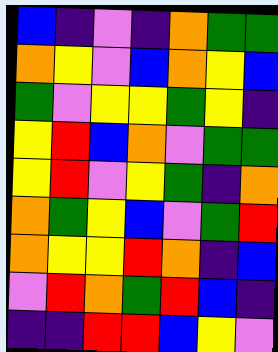[["blue", "indigo", "violet", "indigo", "orange", "green", "green"], ["orange", "yellow", "violet", "blue", "orange", "yellow", "blue"], ["green", "violet", "yellow", "yellow", "green", "yellow", "indigo"], ["yellow", "red", "blue", "orange", "violet", "green", "green"], ["yellow", "red", "violet", "yellow", "green", "indigo", "orange"], ["orange", "green", "yellow", "blue", "violet", "green", "red"], ["orange", "yellow", "yellow", "red", "orange", "indigo", "blue"], ["violet", "red", "orange", "green", "red", "blue", "indigo"], ["indigo", "indigo", "red", "red", "blue", "yellow", "violet"]]